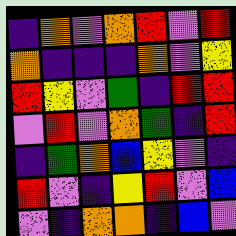[["indigo", "orange", "violet", "orange", "red", "violet", "red"], ["orange", "indigo", "indigo", "indigo", "orange", "violet", "yellow"], ["red", "yellow", "violet", "green", "indigo", "red", "red"], ["violet", "red", "violet", "orange", "green", "indigo", "red"], ["indigo", "green", "orange", "blue", "yellow", "violet", "indigo"], ["red", "violet", "indigo", "yellow", "red", "violet", "blue"], ["violet", "indigo", "orange", "orange", "indigo", "blue", "violet"]]